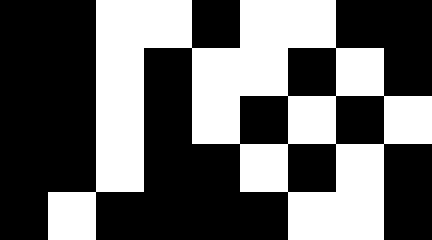[["black", "black", "white", "white", "black", "white", "white", "black", "black"], ["black", "black", "white", "black", "white", "white", "black", "white", "black"], ["black", "black", "white", "black", "white", "black", "white", "black", "white"], ["black", "black", "white", "black", "black", "white", "black", "white", "black"], ["black", "white", "black", "black", "black", "black", "white", "white", "black"]]